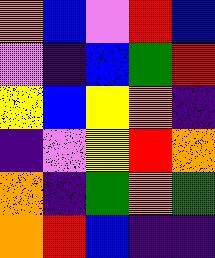[["orange", "blue", "violet", "red", "blue"], ["violet", "indigo", "blue", "green", "red"], ["yellow", "blue", "yellow", "orange", "indigo"], ["indigo", "violet", "yellow", "red", "orange"], ["orange", "indigo", "green", "orange", "green"], ["orange", "red", "blue", "indigo", "indigo"]]